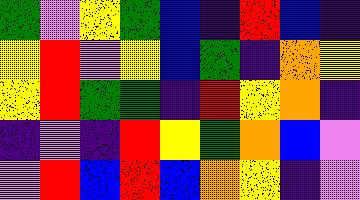[["green", "violet", "yellow", "green", "blue", "indigo", "red", "blue", "indigo"], ["yellow", "red", "violet", "yellow", "blue", "green", "indigo", "orange", "yellow"], ["yellow", "red", "green", "green", "indigo", "red", "yellow", "orange", "indigo"], ["indigo", "violet", "indigo", "red", "yellow", "green", "orange", "blue", "violet"], ["violet", "red", "blue", "red", "blue", "orange", "yellow", "indigo", "violet"]]